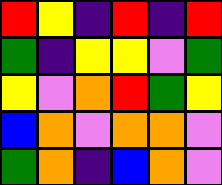[["red", "yellow", "indigo", "red", "indigo", "red"], ["green", "indigo", "yellow", "yellow", "violet", "green"], ["yellow", "violet", "orange", "red", "green", "yellow"], ["blue", "orange", "violet", "orange", "orange", "violet"], ["green", "orange", "indigo", "blue", "orange", "violet"]]